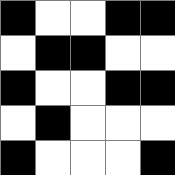[["black", "white", "white", "black", "black"], ["white", "black", "black", "white", "white"], ["black", "white", "white", "black", "black"], ["white", "black", "white", "white", "white"], ["black", "white", "white", "white", "black"]]